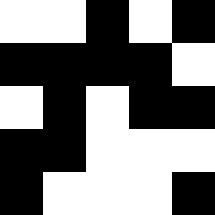[["white", "white", "black", "white", "black"], ["black", "black", "black", "black", "white"], ["white", "black", "white", "black", "black"], ["black", "black", "white", "white", "white"], ["black", "white", "white", "white", "black"]]